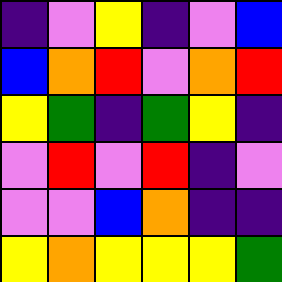[["indigo", "violet", "yellow", "indigo", "violet", "blue"], ["blue", "orange", "red", "violet", "orange", "red"], ["yellow", "green", "indigo", "green", "yellow", "indigo"], ["violet", "red", "violet", "red", "indigo", "violet"], ["violet", "violet", "blue", "orange", "indigo", "indigo"], ["yellow", "orange", "yellow", "yellow", "yellow", "green"]]